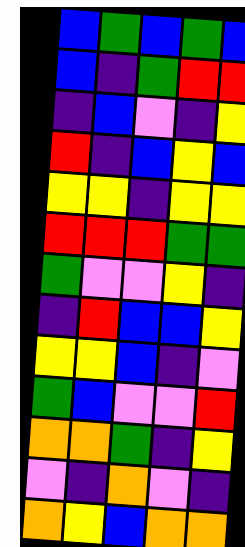[["blue", "green", "blue", "green", "blue"], ["blue", "indigo", "green", "red", "red"], ["indigo", "blue", "violet", "indigo", "yellow"], ["red", "indigo", "blue", "yellow", "blue"], ["yellow", "yellow", "indigo", "yellow", "yellow"], ["red", "red", "red", "green", "green"], ["green", "violet", "violet", "yellow", "indigo"], ["indigo", "red", "blue", "blue", "yellow"], ["yellow", "yellow", "blue", "indigo", "violet"], ["green", "blue", "violet", "violet", "red"], ["orange", "orange", "green", "indigo", "yellow"], ["violet", "indigo", "orange", "violet", "indigo"], ["orange", "yellow", "blue", "orange", "orange"]]